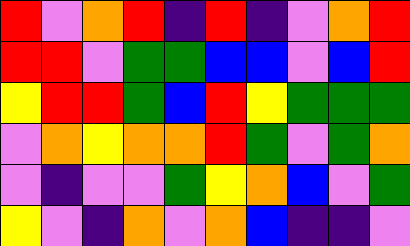[["red", "violet", "orange", "red", "indigo", "red", "indigo", "violet", "orange", "red"], ["red", "red", "violet", "green", "green", "blue", "blue", "violet", "blue", "red"], ["yellow", "red", "red", "green", "blue", "red", "yellow", "green", "green", "green"], ["violet", "orange", "yellow", "orange", "orange", "red", "green", "violet", "green", "orange"], ["violet", "indigo", "violet", "violet", "green", "yellow", "orange", "blue", "violet", "green"], ["yellow", "violet", "indigo", "orange", "violet", "orange", "blue", "indigo", "indigo", "violet"]]